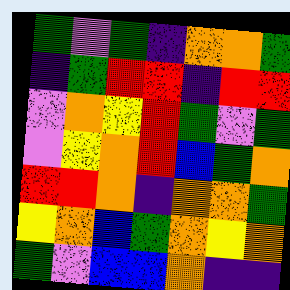[["green", "violet", "green", "indigo", "orange", "orange", "green"], ["indigo", "green", "red", "red", "indigo", "red", "red"], ["violet", "orange", "yellow", "red", "green", "violet", "green"], ["violet", "yellow", "orange", "red", "blue", "green", "orange"], ["red", "red", "orange", "indigo", "orange", "orange", "green"], ["yellow", "orange", "blue", "green", "orange", "yellow", "orange"], ["green", "violet", "blue", "blue", "orange", "indigo", "indigo"]]